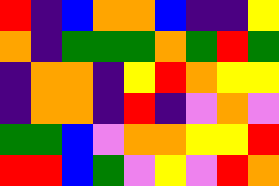[["red", "indigo", "blue", "orange", "orange", "blue", "indigo", "indigo", "yellow"], ["orange", "indigo", "green", "green", "green", "orange", "green", "red", "green"], ["indigo", "orange", "orange", "indigo", "yellow", "red", "orange", "yellow", "yellow"], ["indigo", "orange", "orange", "indigo", "red", "indigo", "violet", "orange", "violet"], ["green", "green", "blue", "violet", "orange", "orange", "yellow", "yellow", "red"], ["red", "red", "blue", "green", "violet", "yellow", "violet", "red", "orange"]]